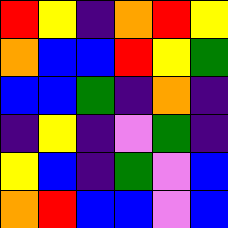[["red", "yellow", "indigo", "orange", "red", "yellow"], ["orange", "blue", "blue", "red", "yellow", "green"], ["blue", "blue", "green", "indigo", "orange", "indigo"], ["indigo", "yellow", "indigo", "violet", "green", "indigo"], ["yellow", "blue", "indigo", "green", "violet", "blue"], ["orange", "red", "blue", "blue", "violet", "blue"]]